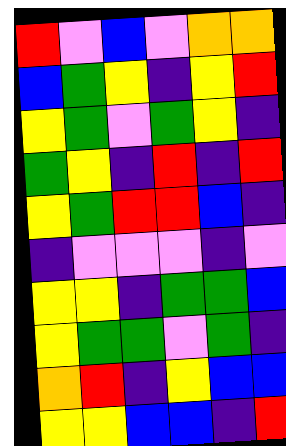[["red", "violet", "blue", "violet", "orange", "orange"], ["blue", "green", "yellow", "indigo", "yellow", "red"], ["yellow", "green", "violet", "green", "yellow", "indigo"], ["green", "yellow", "indigo", "red", "indigo", "red"], ["yellow", "green", "red", "red", "blue", "indigo"], ["indigo", "violet", "violet", "violet", "indigo", "violet"], ["yellow", "yellow", "indigo", "green", "green", "blue"], ["yellow", "green", "green", "violet", "green", "indigo"], ["orange", "red", "indigo", "yellow", "blue", "blue"], ["yellow", "yellow", "blue", "blue", "indigo", "red"]]